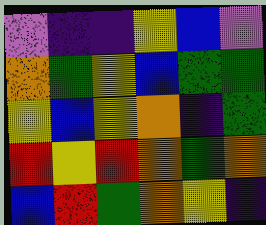[["violet", "indigo", "indigo", "yellow", "blue", "violet"], ["orange", "green", "yellow", "blue", "green", "green"], ["yellow", "blue", "yellow", "orange", "indigo", "green"], ["red", "yellow", "red", "orange", "green", "orange"], ["blue", "red", "green", "orange", "yellow", "indigo"]]